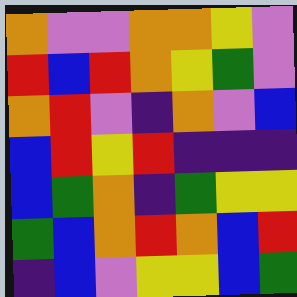[["orange", "violet", "violet", "orange", "orange", "yellow", "violet"], ["red", "blue", "red", "orange", "yellow", "green", "violet"], ["orange", "red", "violet", "indigo", "orange", "violet", "blue"], ["blue", "red", "yellow", "red", "indigo", "indigo", "indigo"], ["blue", "green", "orange", "indigo", "green", "yellow", "yellow"], ["green", "blue", "orange", "red", "orange", "blue", "red"], ["indigo", "blue", "violet", "yellow", "yellow", "blue", "green"]]